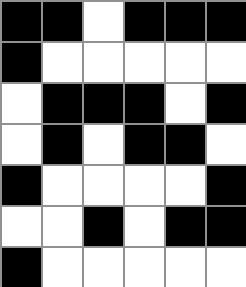[["black", "black", "white", "black", "black", "black"], ["black", "white", "white", "white", "white", "white"], ["white", "black", "black", "black", "white", "black"], ["white", "black", "white", "black", "black", "white"], ["black", "white", "white", "white", "white", "black"], ["white", "white", "black", "white", "black", "black"], ["black", "white", "white", "white", "white", "white"]]